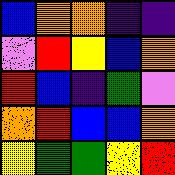[["blue", "orange", "orange", "indigo", "indigo"], ["violet", "red", "yellow", "blue", "orange"], ["red", "blue", "indigo", "green", "violet"], ["orange", "red", "blue", "blue", "orange"], ["yellow", "green", "green", "yellow", "red"]]